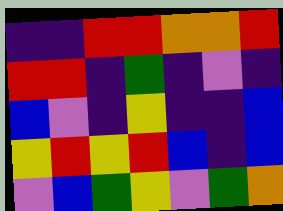[["indigo", "indigo", "red", "red", "orange", "orange", "red"], ["red", "red", "indigo", "green", "indigo", "violet", "indigo"], ["blue", "violet", "indigo", "yellow", "indigo", "indigo", "blue"], ["yellow", "red", "yellow", "red", "blue", "indigo", "blue"], ["violet", "blue", "green", "yellow", "violet", "green", "orange"]]